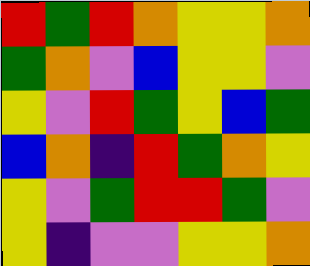[["red", "green", "red", "orange", "yellow", "yellow", "orange"], ["green", "orange", "violet", "blue", "yellow", "yellow", "violet"], ["yellow", "violet", "red", "green", "yellow", "blue", "green"], ["blue", "orange", "indigo", "red", "green", "orange", "yellow"], ["yellow", "violet", "green", "red", "red", "green", "violet"], ["yellow", "indigo", "violet", "violet", "yellow", "yellow", "orange"]]